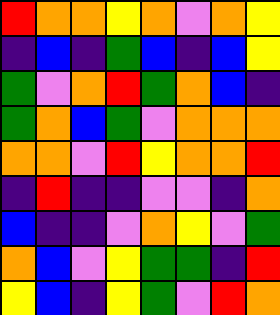[["red", "orange", "orange", "yellow", "orange", "violet", "orange", "yellow"], ["indigo", "blue", "indigo", "green", "blue", "indigo", "blue", "yellow"], ["green", "violet", "orange", "red", "green", "orange", "blue", "indigo"], ["green", "orange", "blue", "green", "violet", "orange", "orange", "orange"], ["orange", "orange", "violet", "red", "yellow", "orange", "orange", "red"], ["indigo", "red", "indigo", "indigo", "violet", "violet", "indigo", "orange"], ["blue", "indigo", "indigo", "violet", "orange", "yellow", "violet", "green"], ["orange", "blue", "violet", "yellow", "green", "green", "indigo", "red"], ["yellow", "blue", "indigo", "yellow", "green", "violet", "red", "orange"]]